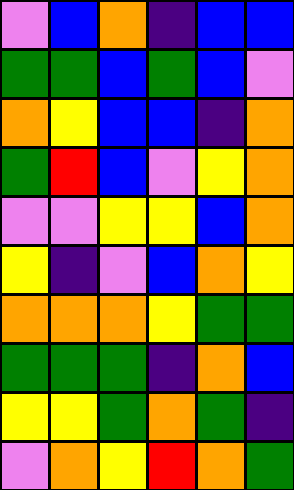[["violet", "blue", "orange", "indigo", "blue", "blue"], ["green", "green", "blue", "green", "blue", "violet"], ["orange", "yellow", "blue", "blue", "indigo", "orange"], ["green", "red", "blue", "violet", "yellow", "orange"], ["violet", "violet", "yellow", "yellow", "blue", "orange"], ["yellow", "indigo", "violet", "blue", "orange", "yellow"], ["orange", "orange", "orange", "yellow", "green", "green"], ["green", "green", "green", "indigo", "orange", "blue"], ["yellow", "yellow", "green", "orange", "green", "indigo"], ["violet", "orange", "yellow", "red", "orange", "green"]]